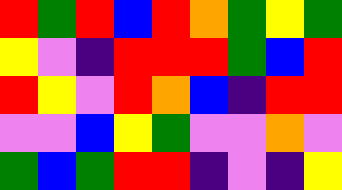[["red", "green", "red", "blue", "red", "orange", "green", "yellow", "green"], ["yellow", "violet", "indigo", "red", "red", "red", "green", "blue", "red"], ["red", "yellow", "violet", "red", "orange", "blue", "indigo", "red", "red"], ["violet", "violet", "blue", "yellow", "green", "violet", "violet", "orange", "violet"], ["green", "blue", "green", "red", "red", "indigo", "violet", "indigo", "yellow"]]